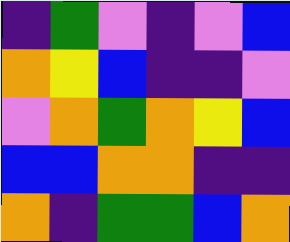[["indigo", "green", "violet", "indigo", "violet", "blue"], ["orange", "yellow", "blue", "indigo", "indigo", "violet"], ["violet", "orange", "green", "orange", "yellow", "blue"], ["blue", "blue", "orange", "orange", "indigo", "indigo"], ["orange", "indigo", "green", "green", "blue", "orange"]]